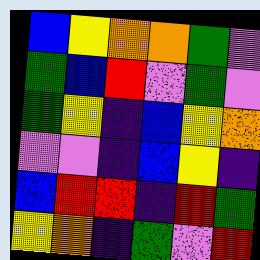[["blue", "yellow", "orange", "orange", "green", "violet"], ["green", "blue", "red", "violet", "green", "violet"], ["green", "yellow", "indigo", "blue", "yellow", "orange"], ["violet", "violet", "indigo", "blue", "yellow", "indigo"], ["blue", "red", "red", "indigo", "red", "green"], ["yellow", "orange", "indigo", "green", "violet", "red"]]